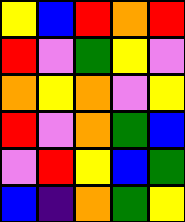[["yellow", "blue", "red", "orange", "red"], ["red", "violet", "green", "yellow", "violet"], ["orange", "yellow", "orange", "violet", "yellow"], ["red", "violet", "orange", "green", "blue"], ["violet", "red", "yellow", "blue", "green"], ["blue", "indigo", "orange", "green", "yellow"]]